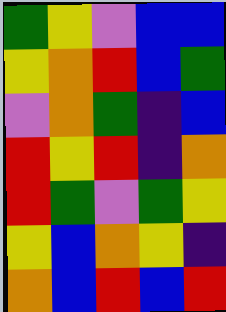[["green", "yellow", "violet", "blue", "blue"], ["yellow", "orange", "red", "blue", "green"], ["violet", "orange", "green", "indigo", "blue"], ["red", "yellow", "red", "indigo", "orange"], ["red", "green", "violet", "green", "yellow"], ["yellow", "blue", "orange", "yellow", "indigo"], ["orange", "blue", "red", "blue", "red"]]